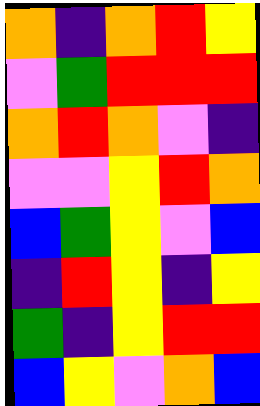[["orange", "indigo", "orange", "red", "yellow"], ["violet", "green", "red", "red", "red"], ["orange", "red", "orange", "violet", "indigo"], ["violet", "violet", "yellow", "red", "orange"], ["blue", "green", "yellow", "violet", "blue"], ["indigo", "red", "yellow", "indigo", "yellow"], ["green", "indigo", "yellow", "red", "red"], ["blue", "yellow", "violet", "orange", "blue"]]